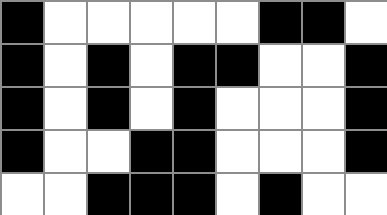[["black", "white", "white", "white", "white", "white", "black", "black", "white"], ["black", "white", "black", "white", "black", "black", "white", "white", "black"], ["black", "white", "black", "white", "black", "white", "white", "white", "black"], ["black", "white", "white", "black", "black", "white", "white", "white", "black"], ["white", "white", "black", "black", "black", "white", "black", "white", "white"]]